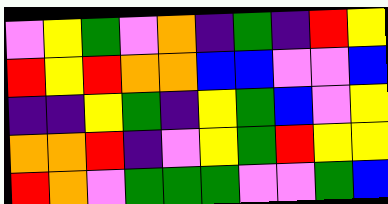[["violet", "yellow", "green", "violet", "orange", "indigo", "green", "indigo", "red", "yellow"], ["red", "yellow", "red", "orange", "orange", "blue", "blue", "violet", "violet", "blue"], ["indigo", "indigo", "yellow", "green", "indigo", "yellow", "green", "blue", "violet", "yellow"], ["orange", "orange", "red", "indigo", "violet", "yellow", "green", "red", "yellow", "yellow"], ["red", "orange", "violet", "green", "green", "green", "violet", "violet", "green", "blue"]]